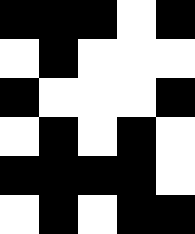[["black", "black", "black", "white", "black"], ["white", "black", "white", "white", "white"], ["black", "white", "white", "white", "black"], ["white", "black", "white", "black", "white"], ["black", "black", "black", "black", "white"], ["white", "black", "white", "black", "black"]]